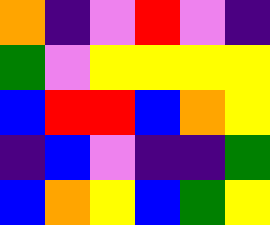[["orange", "indigo", "violet", "red", "violet", "indigo"], ["green", "violet", "yellow", "yellow", "yellow", "yellow"], ["blue", "red", "red", "blue", "orange", "yellow"], ["indigo", "blue", "violet", "indigo", "indigo", "green"], ["blue", "orange", "yellow", "blue", "green", "yellow"]]